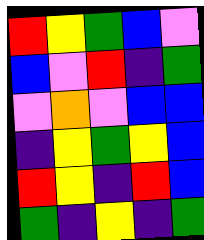[["red", "yellow", "green", "blue", "violet"], ["blue", "violet", "red", "indigo", "green"], ["violet", "orange", "violet", "blue", "blue"], ["indigo", "yellow", "green", "yellow", "blue"], ["red", "yellow", "indigo", "red", "blue"], ["green", "indigo", "yellow", "indigo", "green"]]